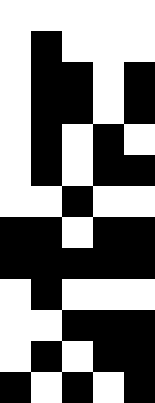[["white", "white", "white", "white", "white"], ["white", "black", "white", "white", "white"], ["white", "black", "black", "white", "black"], ["white", "black", "black", "white", "black"], ["white", "black", "white", "black", "white"], ["white", "black", "white", "black", "black"], ["white", "white", "black", "white", "white"], ["black", "black", "white", "black", "black"], ["black", "black", "black", "black", "black"], ["white", "black", "white", "white", "white"], ["white", "white", "black", "black", "black"], ["white", "black", "white", "black", "black"], ["black", "white", "black", "white", "black"]]